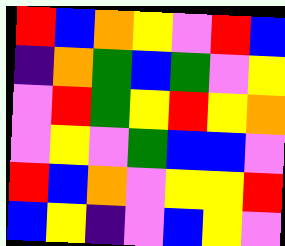[["red", "blue", "orange", "yellow", "violet", "red", "blue"], ["indigo", "orange", "green", "blue", "green", "violet", "yellow"], ["violet", "red", "green", "yellow", "red", "yellow", "orange"], ["violet", "yellow", "violet", "green", "blue", "blue", "violet"], ["red", "blue", "orange", "violet", "yellow", "yellow", "red"], ["blue", "yellow", "indigo", "violet", "blue", "yellow", "violet"]]